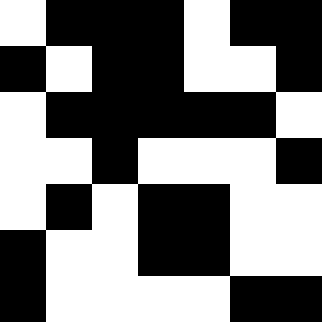[["white", "black", "black", "black", "white", "black", "black"], ["black", "white", "black", "black", "white", "white", "black"], ["white", "black", "black", "black", "black", "black", "white"], ["white", "white", "black", "white", "white", "white", "black"], ["white", "black", "white", "black", "black", "white", "white"], ["black", "white", "white", "black", "black", "white", "white"], ["black", "white", "white", "white", "white", "black", "black"]]